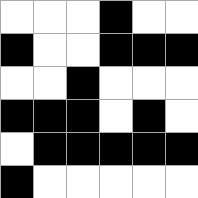[["white", "white", "white", "black", "white", "white"], ["black", "white", "white", "black", "black", "black"], ["white", "white", "black", "white", "white", "white"], ["black", "black", "black", "white", "black", "white"], ["white", "black", "black", "black", "black", "black"], ["black", "white", "white", "white", "white", "white"]]